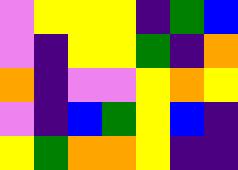[["violet", "yellow", "yellow", "yellow", "indigo", "green", "blue"], ["violet", "indigo", "yellow", "yellow", "green", "indigo", "orange"], ["orange", "indigo", "violet", "violet", "yellow", "orange", "yellow"], ["violet", "indigo", "blue", "green", "yellow", "blue", "indigo"], ["yellow", "green", "orange", "orange", "yellow", "indigo", "indigo"]]